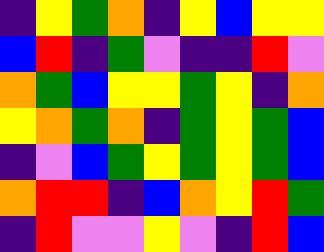[["indigo", "yellow", "green", "orange", "indigo", "yellow", "blue", "yellow", "yellow"], ["blue", "red", "indigo", "green", "violet", "indigo", "indigo", "red", "violet"], ["orange", "green", "blue", "yellow", "yellow", "green", "yellow", "indigo", "orange"], ["yellow", "orange", "green", "orange", "indigo", "green", "yellow", "green", "blue"], ["indigo", "violet", "blue", "green", "yellow", "green", "yellow", "green", "blue"], ["orange", "red", "red", "indigo", "blue", "orange", "yellow", "red", "green"], ["indigo", "red", "violet", "violet", "yellow", "violet", "indigo", "red", "blue"]]